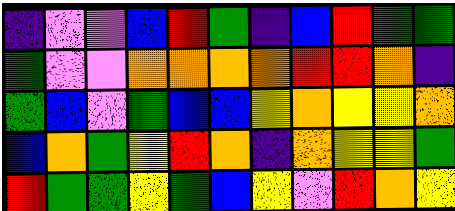[["indigo", "violet", "violet", "blue", "red", "green", "indigo", "blue", "red", "green", "green"], ["green", "violet", "violet", "orange", "orange", "orange", "orange", "red", "red", "orange", "indigo"], ["green", "blue", "violet", "green", "blue", "blue", "yellow", "orange", "yellow", "yellow", "orange"], ["blue", "orange", "green", "yellow", "red", "orange", "indigo", "orange", "yellow", "yellow", "green"], ["red", "green", "green", "yellow", "green", "blue", "yellow", "violet", "red", "orange", "yellow"]]